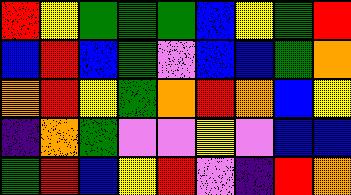[["red", "yellow", "green", "green", "green", "blue", "yellow", "green", "red"], ["blue", "red", "blue", "green", "violet", "blue", "blue", "green", "orange"], ["orange", "red", "yellow", "green", "orange", "red", "orange", "blue", "yellow"], ["indigo", "orange", "green", "violet", "violet", "yellow", "violet", "blue", "blue"], ["green", "red", "blue", "yellow", "red", "violet", "indigo", "red", "orange"]]